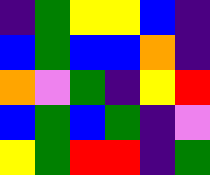[["indigo", "green", "yellow", "yellow", "blue", "indigo"], ["blue", "green", "blue", "blue", "orange", "indigo"], ["orange", "violet", "green", "indigo", "yellow", "red"], ["blue", "green", "blue", "green", "indigo", "violet"], ["yellow", "green", "red", "red", "indigo", "green"]]